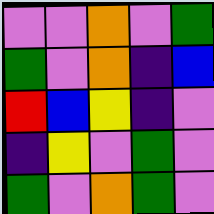[["violet", "violet", "orange", "violet", "green"], ["green", "violet", "orange", "indigo", "blue"], ["red", "blue", "yellow", "indigo", "violet"], ["indigo", "yellow", "violet", "green", "violet"], ["green", "violet", "orange", "green", "violet"]]